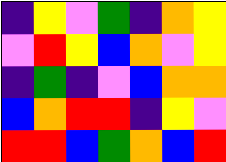[["indigo", "yellow", "violet", "green", "indigo", "orange", "yellow"], ["violet", "red", "yellow", "blue", "orange", "violet", "yellow"], ["indigo", "green", "indigo", "violet", "blue", "orange", "orange"], ["blue", "orange", "red", "red", "indigo", "yellow", "violet"], ["red", "red", "blue", "green", "orange", "blue", "red"]]